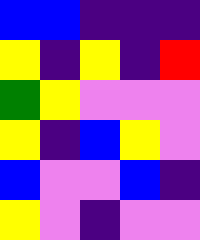[["blue", "blue", "indigo", "indigo", "indigo"], ["yellow", "indigo", "yellow", "indigo", "red"], ["green", "yellow", "violet", "violet", "violet"], ["yellow", "indigo", "blue", "yellow", "violet"], ["blue", "violet", "violet", "blue", "indigo"], ["yellow", "violet", "indigo", "violet", "violet"]]